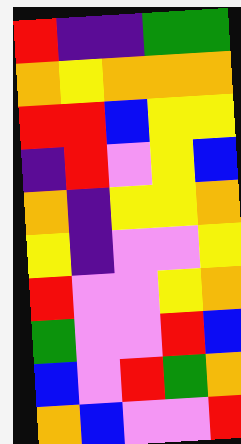[["red", "indigo", "indigo", "green", "green"], ["orange", "yellow", "orange", "orange", "orange"], ["red", "red", "blue", "yellow", "yellow"], ["indigo", "red", "violet", "yellow", "blue"], ["orange", "indigo", "yellow", "yellow", "orange"], ["yellow", "indigo", "violet", "violet", "yellow"], ["red", "violet", "violet", "yellow", "orange"], ["green", "violet", "violet", "red", "blue"], ["blue", "violet", "red", "green", "orange"], ["orange", "blue", "violet", "violet", "red"]]